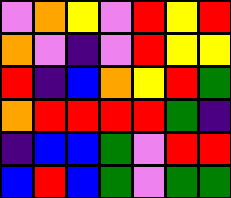[["violet", "orange", "yellow", "violet", "red", "yellow", "red"], ["orange", "violet", "indigo", "violet", "red", "yellow", "yellow"], ["red", "indigo", "blue", "orange", "yellow", "red", "green"], ["orange", "red", "red", "red", "red", "green", "indigo"], ["indigo", "blue", "blue", "green", "violet", "red", "red"], ["blue", "red", "blue", "green", "violet", "green", "green"]]